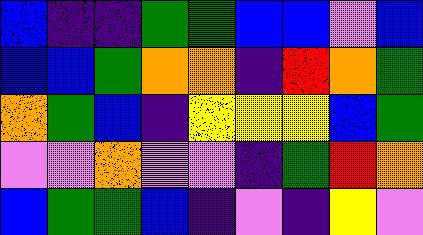[["blue", "indigo", "indigo", "green", "green", "blue", "blue", "violet", "blue"], ["blue", "blue", "green", "orange", "orange", "indigo", "red", "orange", "green"], ["orange", "green", "blue", "indigo", "yellow", "yellow", "yellow", "blue", "green"], ["violet", "violet", "orange", "violet", "violet", "indigo", "green", "red", "orange"], ["blue", "green", "green", "blue", "indigo", "violet", "indigo", "yellow", "violet"]]